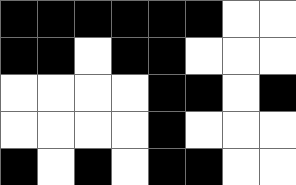[["black", "black", "black", "black", "black", "black", "white", "white"], ["black", "black", "white", "black", "black", "white", "white", "white"], ["white", "white", "white", "white", "black", "black", "white", "black"], ["white", "white", "white", "white", "black", "white", "white", "white"], ["black", "white", "black", "white", "black", "black", "white", "white"]]